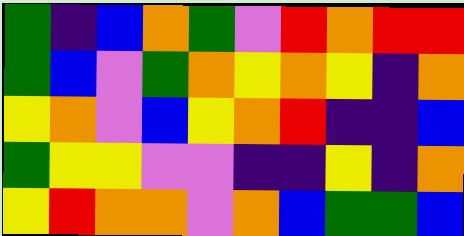[["green", "indigo", "blue", "orange", "green", "violet", "red", "orange", "red", "red"], ["green", "blue", "violet", "green", "orange", "yellow", "orange", "yellow", "indigo", "orange"], ["yellow", "orange", "violet", "blue", "yellow", "orange", "red", "indigo", "indigo", "blue"], ["green", "yellow", "yellow", "violet", "violet", "indigo", "indigo", "yellow", "indigo", "orange"], ["yellow", "red", "orange", "orange", "violet", "orange", "blue", "green", "green", "blue"]]